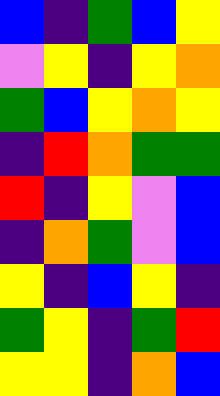[["blue", "indigo", "green", "blue", "yellow"], ["violet", "yellow", "indigo", "yellow", "orange"], ["green", "blue", "yellow", "orange", "yellow"], ["indigo", "red", "orange", "green", "green"], ["red", "indigo", "yellow", "violet", "blue"], ["indigo", "orange", "green", "violet", "blue"], ["yellow", "indigo", "blue", "yellow", "indigo"], ["green", "yellow", "indigo", "green", "red"], ["yellow", "yellow", "indigo", "orange", "blue"]]